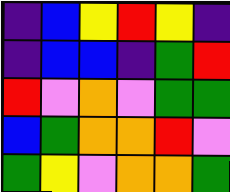[["indigo", "blue", "yellow", "red", "yellow", "indigo"], ["indigo", "blue", "blue", "indigo", "green", "red"], ["red", "violet", "orange", "violet", "green", "green"], ["blue", "green", "orange", "orange", "red", "violet"], ["green", "yellow", "violet", "orange", "orange", "green"]]